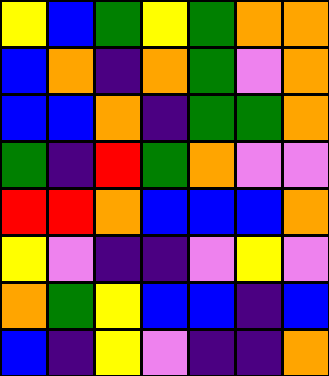[["yellow", "blue", "green", "yellow", "green", "orange", "orange"], ["blue", "orange", "indigo", "orange", "green", "violet", "orange"], ["blue", "blue", "orange", "indigo", "green", "green", "orange"], ["green", "indigo", "red", "green", "orange", "violet", "violet"], ["red", "red", "orange", "blue", "blue", "blue", "orange"], ["yellow", "violet", "indigo", "indigo", "violet", "yellow", "violet"], ["orange", "green", "yellow", "blue", "blue", "indigo", "blue"], ["blue", "indigo", "yellow", "violet", "indigo", "indigo", "orange"]]